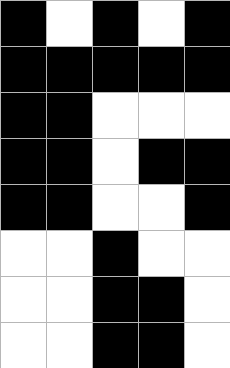[["black", "white", "black", "white", "black"], ["black", "black", "black", "black", "black"], ["black", "black", "white", "white", "white"], ["black", "black", "white", "black", "black"], ["black", "black", "white", "white", "black"], ["white", "white", "black", "white", "white"], ["white", "white", "black", "black", "white"], ["white", "white", "black", "black", "white"]]